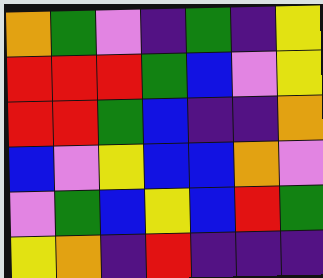[["orange", "green", "violet", "indigo", "green", "indigo", "yellow"], ["red", "red", "red", "green", "blue", "violet", "yellow"], ["red", "red", "green", "blue", "indigo", "indigo", "orange"], ["blue", "violet", "yellow", "blue", "blue", "orange", "violet"], ["violet", "green", "blue", "yellow", "blue", "red", "green"], ["yellow", "orange", "indigo", "red", "indigo", "indigo", "indigo"]]